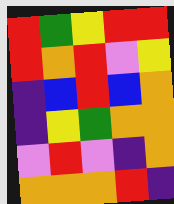[["red", "green", "yellow", "red", "red"], ["red", "orange", "red", "violet", "yellow"], ["indigo", "blue", "red", "blue", "orange"], ["indigo", "yellow", "green", "orange", "orange"], ["violet", "red", "violet", "indigo", "orange"], ["orange", "orange", "orange", "red", "indigo"]]